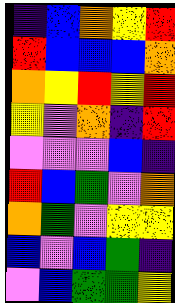[["indigo", "blue", "orange", "yellow", "red"], ["red", "blue", "blue", "blue", "orange"], ["orange", "yellow", "red", "yellow", "red"], ["yellow", "violet", "orange", "indigo", "red"], ["violet", "violet", "violet", "blue", "indigo"], ["red", "blue", "green", "violet", "orange"], ["orange", "green", "violet", "yellow", "yellow"], ["blue", "violet", "blue", "green", "indigo"], ["violet", "blue", "green", "green", "yellow"]]